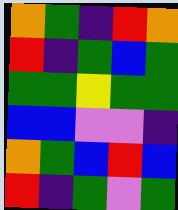[["orange", "green", "indigo", "red", "orange"], ["red", "indigo", "green", "blue", "green"], ["green", "green", "yellow", "green", "green"], ["blue", "blue", "violet", "violet", "indigo"], ["orange", "green", "blue", "red", "blue"], ["red", "indigo", "green", "violet", "green"]]